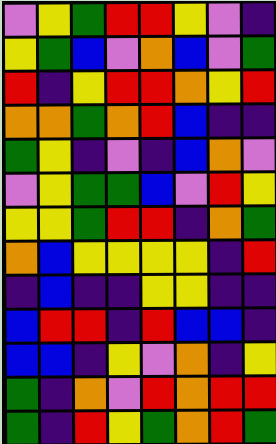[["violet", "yellow", "green", "red", "red", "yellow", "violet", "indigo"], ["yellow", "green", "blue", "violet", "orange", "blue", "violet", "green"], ["red", "indigo", "yellow", "red", "red", "orange", "yellow", "red"], ["orange", "orange", "green", "orange", "red", "blue", "indigo", "indigo"], ["green", "yellow", "indigo", "violet", "indigo", "blue", "orange", "violet"], ["violet", "yellow", "green", "green", "blue", "violet", "red", "yellow"], ["yellow", "yellow", "green", "red", "red", "indigo", "orange", "green"], ["orange", "blue", "yellow", "yellow", "yellow", "yellow", "indigo", "red"], ["indigo", "blue", "indigo", "indigo", "yellow", "yellow", "indigo", "indigo"], ["blue", "red", "red", "indigo", "red", "blue", "blue", "indigo"], ["blue", "blue", "indigo", "yellow", "violet", "orange", "indigo", "yellow"], ["green", "indigo", "orange", "violet", "red", "orange", "red", "red"], ["green", "indigo", "red", "yellow", "green", "orange", "red", "green"]]